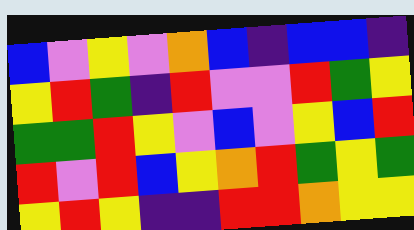[["blue", "violet", "yellow", "violet", "orange", "blue", "indigo", "blue", "blue", "indigo"], ["yellow", "red", "green", "indigo", "red", "violet", "violet", "red", "green", "yellow"], ["green", "green", "red", "yellow", "violet", "blue", "violet", "yellow", "blue", "red"], ["red", "violet", "red", "blue", "yellow", "orange", "red", "green", "yellow", "green"], ["yellow", "red", "yellow", "indigo", "indigo", "red", "red", "orange", "yellow", "yellow"]]